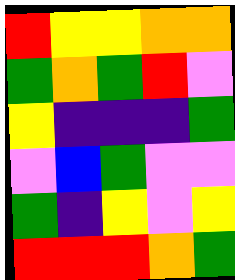[["red", "yellow", "yellow", "orange", "orange"], ["green", "orange", "green", "red", "violet"], ["yellow", "indigo", "indigo", "indigo", "green"], ["violet", "blue", "green", "violet", "violet"], ["green", "indigo", "yellow", "violet", "yellow"], ["red", "red", "red", "orange", "green"]]